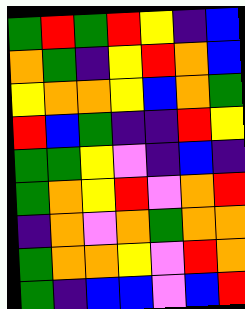[["green", "red", "green", "red", "yellow", "indigo", "blue"], ["orange", "green", "indigo", "yellow", "red", "orange", "blue"], ["yellow", "orange", "orange", "yellow", "blue", "orange", "green"], ["red", "blue", "green", "indigo", "indigo", "red", "yellow"], ["green", "green", "yellow", "violet", "indigo", "blue", "indigo"], ["green", "orange", "yellow", "red", "violet", "orange", "red"], ["indigo", "orange", "violet", "orange", "green", "orange", "orange"], ["green", "orange", "orange", "yellow", "violet", "red", "orange"], ["green", "indigo", "blue", "blue", "violet", "blue", "red"]]